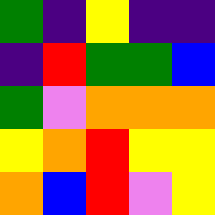[["green", "indigo", "yellow", "indigo", "indigo"], ["indigo", "red", "green", "green", "blue"], ["green", "violet", "orange", "orange", "orange"], ["yellow", "orange", "red", "yellow", "yellow"], ["orange", "blue", "red", "violet", "yellow"]]